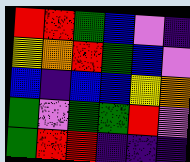[["red", "red", "green", "blue", "violet", "indigo"], ["yellow", "orange", "red", "green", "blue", "violet"], ["blue", "indigo", "blue", "blue", "yellow", "orange"], ["green", "violet", "green", "green", "red", "violet"], ["green", "red", "red", "indigo", "indigo", "indigo"]]